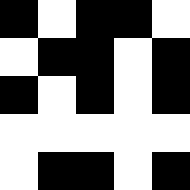[["black", "white", "black", "black", "white"], ["white", "black", "black", "white", "black"], ["black", "white", "black", "white", "black"], ["white", "white", "white", "white", "white"], ["white", "black", "black", "white", "black"]]